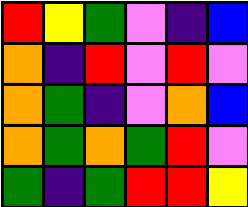[["red", "yellow", "green", "violet", "indigo", "blue"], ["orange", "indigo", "red", "violet", "red", "violet"], ["orange", "green", "indigo", "violet", "orange", "blue"], ["orange", "green", "orange", "green", "red", "violet"], ["green", "indigo", "green", "red", "red", "yellow"]]